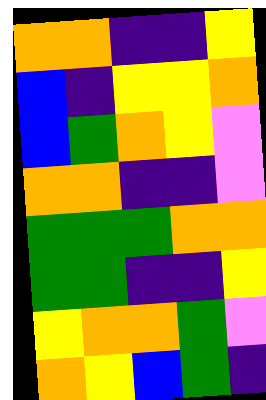[["orange", "orange", "indigo", "indigo", "yellow"], ["blue", "indigo", "yellow", "yellow", "orange"], ["blue", "green", "orange", "yellow", "violet"], ["orange", "orange", "indigo", "indigo", "violet"], ["green", "green", "green", "orange", "orange"], ["green", "green", "indigo", "indigo", "yellow"], ["yellow", "orange", "orange", "green", "violet"], ["orange", "yellow", "blue", "green", "indigo"]]